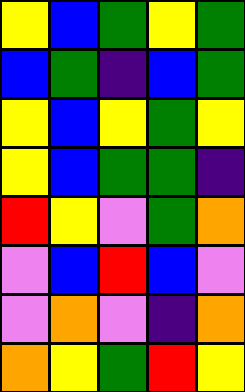[["yellow", "blue", "green", "yellow", "green"], ["blue", "green", "indigo", "blue", "green"], ["yellow", "blue", "yellow", "green", "yellow"], ["yellow", "blue", "green", "green", "indigo"], ["red", "yellow", "violet", "green", "orange"], ["violet", "blue", "red", "blue", "violet"], ["violet", "orange", "violet", "indigo", "orange"], ["orange", "yellow", "green", "red", "yellow"]]